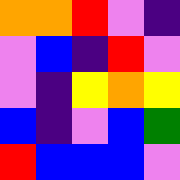[["orange", "orange", "red", "violet", "indigo"], ["violet", "blue", "indigo", "red", "violet"], ["violet", "indigo", "yellow", "orange", "yellow"], ["blue", "indigo", "violet", "blue", "green"], ["red", "blue", "blue", "blue", "violet"]]